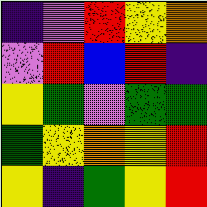[["indigo", "violet", "red", "yellow", "orange"], ["violet", "red", "blue", "red", "indigo"], ["yellow", "green", "violet", "green", "green"], ["green", "yellow", "orange", "yellow", "red"], ["yellow", "indigo", "green", "yellow", "red"]]